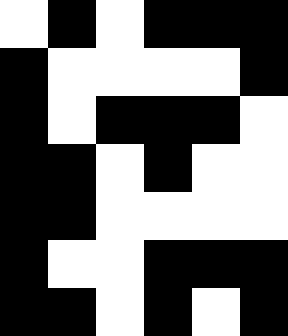[["white", "black", "white", "black", "black", "black"], ["black", "white", "white", "white", "white", "black"], ["black", "white", "black", "black", "black", "white"], ["black", "black", "white", "black", "white", "white"], ["black", "black", "white", "white", "white", "white"], ["black", "white", "white", "black", "black", "black"], ["black", "black", "white", "black", "white", "black"]]